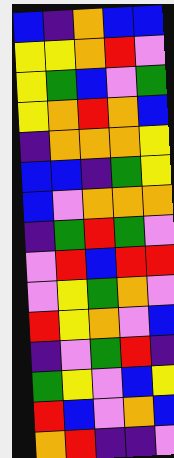[["blue", "indigo", "orange", "blue", "blue"], ["yellow", "yellow", "orange", "red", "violet"], ["yellow", "green", "blue", "violet", "green"], ["yellow", "orange", "red", "orange", "blue"], ["indigo", "orange", "orange", "orange", "yellow"], ["blue", "blue", "indigo", "green", "yellow"], ["blue", "violet", "orange", "orange", "orange"], ["indigo", "green", "red", "green", "violet"], ["violet", "red", "blue", "red", "red"], ["violet", "yellow", "green", "orange", "violet"], ["red", "yellow", "orange", "violet", "blue"], ["indigo", "violet", "green", "red", "indigo"], ["green", "yellow", "violet", "blue", "yellow"], ["red", "blue", "violet", "orange", "blue"], ["orange", "red", "indigo", "indigo", "violet"]]